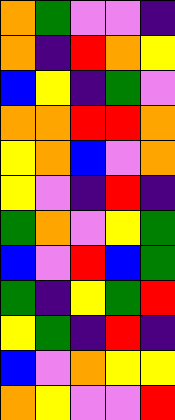[["orange", "green", "violet", "violet", "indigo"], ["orange", "indigo", "red", "orange", "yellow"], ["blue", "yellow", "indigo", "green", "violet"], ["orange", "orange", "red", "red", "orange"], ["yellow", "orange", "blue", "violet", "orange"], ["yellow", "violet", "indigo", "red", "indigo"], ["green", "orange", "violet", "yellow", "green"], ["blue", "violet", "red", "blue", "green"], ["green", "indigo", "yellow", "green", "red"], ["yellow", "green", "indigo", "red", "indigo"], ["blue", "violet", "orange", "yellow", "yellow"], ["orange", "yellow", "violet", "violet", "red"]]